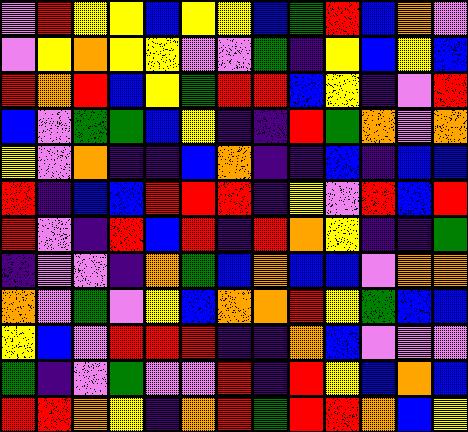[["violet", "red", "yellow", "yellow", "blue", "yellow", "yellow", "blue", "green", "red", "blue", "orange", "violet"], ["violet", "yellow", "orange", "yellow", "yellow", "violet", "violet", "green", "indigo", "yellow", "blue", "yellow", "blue"], ["red", "orange", "red", "blue", "yellow", "green", "red", "red", "blue", "yellow", "indigo", "violet", "red"], ["blue", "violet", "green", "green", "blue", "yellow", "indigo", "indigo", "red", "green", "orange", "violet", "orange"], ["yellow", "violet", "orange", "indigo", "indigo", "blue", "orange", "indigo", "indigo", "blue", "indigo", "blue", "blue"], ["red", "indigo", "blue", "blue", "red", "red", "red", "indigo", "yellow", "violet", "red", "blue", "red"], ["red", "violet", "indigo", "red", "blue", "red", "indigo", "red", "orange", "yellow", "indigo", "indigo", "green"], ["indigo", "violet", "violet", "indigo", "orange", "green", "blue", "orange", "blue", "blue", "violet", "orange", "orange"], ["orange", "violet", "green", "violet", "yellow", "blue", "orange", "orange", "red", "yellow", "green", "blue", "blue"], ["yellow", "blue", "violet", "red", "red", "red", "indigo", "indigo", "orange", "blue", "violet", "violet", "violet"], ["green", "indigo", "violet", "green", "violet", "violet", "red", "indigo", "red", "yellow", "blue", "orange", "blue"], ["red", "red", "orange", "yellow", "indigo", "orange", "red", "green", "red", "red", "orange", "blue", "yellow"]]